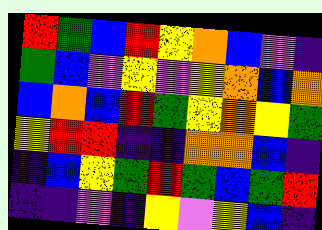[["red", "green", "blue", "red", "yellow", "orange", "blue", "violet", "indigo"], ["green", "blue", "violet", "yellow", "violet", "yellow", "orange", "blue", "orange"], ["blue", "orange", "blue", "red", "green", "yellow", "orange", "yellow", "green"], ["yellow", "red", "red", "indigo", "indigo", "orange", "orange", "blue", "indigo"], ["indigo", "blue", "yellow", "green", "red", "green", "blue", "green", "red"], ["indigo", "indigo", "violet", "indigo", "yellow", "violet", "yellow", "blue", "indigo"]]